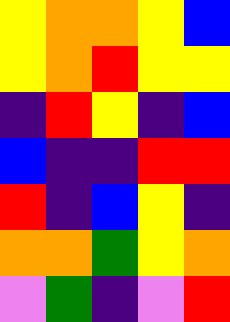[["yellow", "orange", "orange", "yellow", "blue"], ["yellow", "orange", "red", "yellow", "yellow"], ["indigo", "red", "yellow", "indigo", "blue"], ["blue", "indigo", "indigo", "red", "red"], ["red", "indigo", "blue", "yellow", "indigo"], ["orange", "orange", "green", "yellow", "orange"], ["violet", "green", "indigo", "violet", "red"]]